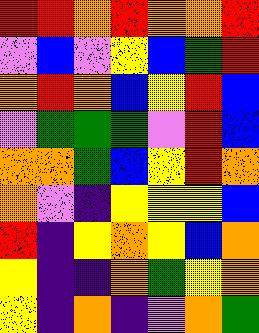[["red", "red", "orange", "red", "orange", "orange", "red"], ["violet", "blue", "violet", "yellow", "blue", "green", "red"], ["orange", "red", "orange", "blue", "yellow", "red", "blue"], ["violet", "green", "green", "green", "violet", "red", "blue"], ["orange", "orange", "green", "blue", "yellow", "red", "orange"], ["orange", "violet", "indigo", "yellow", "yellow", "yellow", "blue"], ["red", "indigo", "yellow", "orange", "yellow", "blue", "orange"], ["yellow", "indigo", "indigo", "orange", "green", "yellow", "orange"], ["yellow", "indigo", "orange", "indigo", "violet", "orange", "green"]]